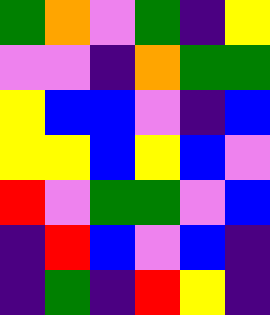[["green", "orange", "violet", "green", "indigo", "yellow"], ["violet", "violet", "indigo", "orange", "green", "green"], ["yellow", "blue", "blue", "violet", "indigo", "blue"], ["yellow", "yellow", "blue", "yellow", "blue", "violet"], ["red", "violet", "green", "green", "violet", "blue"], ["indigo", "red", "blue", "violet", "blue", "indigo"], ["indigo", "green", "indigo", "red", "yellow", "indigo"]]